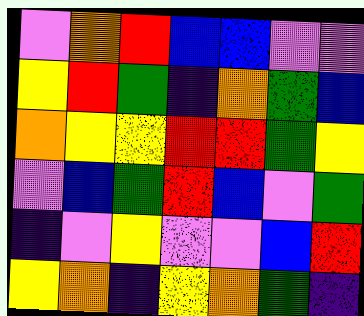[["violet", "orange", "red", "blue", "blue", "violet", "violet"], ["yellow", "red", "green", "indigo", "orange", "green", "blue"], ["orange", "yellow", "yellow", "red", "red", "green", "yellow"], ["violet", "blue", "green", "red", "blue", "violet", "green"], ["indigo", "violet", "yellow", "violet", "violet", "blue", "red"], ["yellow", "orange", "indigo", "yellow", "orange", "green", "indigo"]]